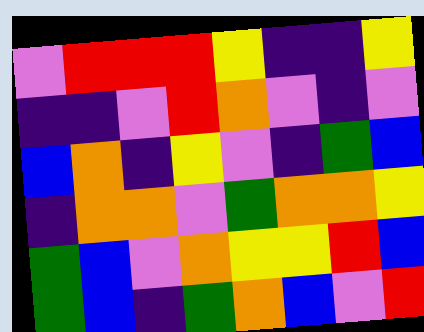[["violet", "red", "red", "red", "yellow", "indigo", "indigo", "yellow"], ["indigo", "indigo", "violet", "red", "orange", "violet", "indigo", "violet"], ["blue", "orange", "indigo", "yellow", "violet", "indigo", "green", "blue"], ["indigo", "orange", "orange", "violet", "green", "orange", "orange", "yellow"], ["green", "blue", "violet", "orange", "yellow", "yellow", "red", "blue"], ["green", "blue", "indigo", "green", "orange", "blue", "violet", "red"]]